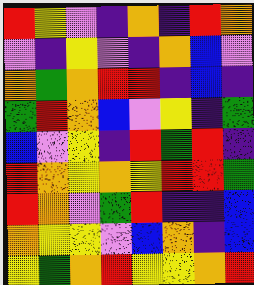[["red", "yellow", "violet", "indigo", "orange", "indigo", "red", "orange"], ["violet", "indigo", "yellow", "violet", "indigo", "orange", "blue", "violet"], ["orange", "green", "orange", "red", "red", "indigo", "blue", "indigo"], ["green", "red", "orange", "blue", "violet", "yellow", "indigo", "green"], ["blue", "violet", "yellow", "indigo", "red", "green", "red", "indigo"], ["red", "orange", "yellow", "orange", "yellow", "red", "red", "green"], ["red", "orange", "violet", "green", "red", "indigo", "indigo", "blue"], ["orange", "yellow", "yellow", "violet", "blue", "orange", "indigo", "blue"], ["yellow", "green", "orange", "red", "yellow", "yellow", "orange", "red"]]